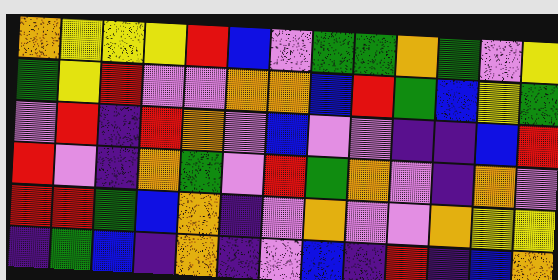[["orange", "yellow", "yellow", "yellow", "red", "blue", "violet", "green", "green", "orange", "green", "violet", "yellow"], ["green", "yellow", "red", "violet", "violet", "orange", "orange", "blue", "red", "green", "blue", "yellow", "green"], ["violet", "red", "indigo", "red", "orange", "violet", "blue", "violet", "violet", "indigo", "indigo", "blue", "red"], ["red", "violet", "indigo", "orange", "green", "violet", "red", "green", "orange", "violet", "indigo", "orange", "violet"], ["red", "red", "green", "blue", "orange", "indigo", "violet", "orange", "violet", "violet", "orange", "yellow", "yellow"], ["indigo", "green", "blue", "indigo", "orange", "indigo", "violet", "blue", "indigo", "red", "indigo", "blue", "orange"]]